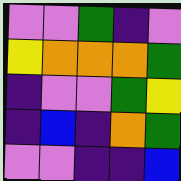[["violet", "violet", "green", "indigo", "violet"], ["yellow", "orange", "orange", "orange", "green"], ["indigo", "violet", "violet", "green", "yellow"], ["indigo", "blue", "indigo", "orange", "green"], ["violet", "violet", "indigo", "indigo", "blue"]]